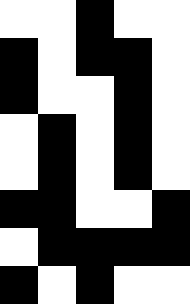[["white", "white", "black", "white", "white"], ["black", "white", "black", "black", "white"], ["black", "white", "white", "black", "white"], ["white", "black", "white", "black", "white"], ["white", "black", "white", "black", "white"], ["black", "black", "white", "white", "black"], ["white", "black", "black", "black", "black"], ["black", "white", "black", "white", "white"]]